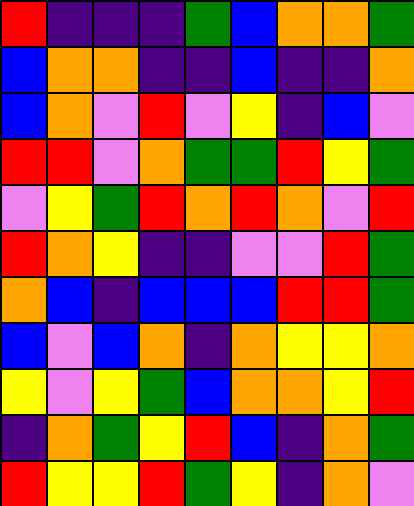[["red", "indigo", "indigo", "indigo", "green", "blue", "orange", "orange", "green"], ["blue", "orange", "orange", "indigo", "indigo", "blue", "indigo", "indigo", "orange"], ["blue", "orange", "violet", "red", "violet", "yellow", "indigo", "blue", "violet"], ["red", "red", "violet", "orange", "green", "green", "red", "yellow", "green"], ["violet", "yellow", "green", "red", "orange", "red", "orange", "violet", "red"], ["red", "orange", "yellow", "indigo", "indigo", "violet", "violet", "red", "green"], ["orange", "blue", "indigo", "blue", "blue", "blue", "red", "red", "green"], ["blue", "violet", "blue", "orange", "indigo", "orange", "yellow", "yellow", "orange"], ["yellow", "violet", "yellow", "green", "blue", "orange", "orange", "yellow", "red"], ["indigo", "orange", "green", "yellow", "red", "blue", "indigo", "orange", "green"], ["red", "yellow", "yellow", "red", "green", "yellow", "indigo", "orange", "violet"]]